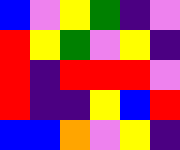[["blue", "violet", "yellow", "green", "indigo", "violet"], ["red", "yellow", "green", "violet", "yellow", "indigo"], ["red", "indigo", "red", "red", "red", "violet"], ["red", "indigo", "indigo", "yellow", "blue", "red"], ["blue", "blue", "orange", "violet", "yellow", "indigo"]]